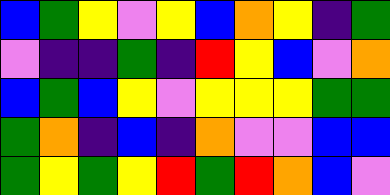[["blue", "green", "yellow", "violet", "yellow", "blue", "orange", "yellow", "indigo", "green"], ["violet", "indigo", "indigo", "green", "indigo", "red", "yellow", "blue", "violet", "orange"], ["blue", "green", "blue", "yellow", "violet", "yellow", "yellow", "yellow", "green", "green"], ["green", "orange", "indigo", "blue", "indigo", "orange", "violet", "violet", "blue", "blue"], ["green", "yellow", "green", "yellow", "red", "green", "red", "orange", "blue", "violet"]]